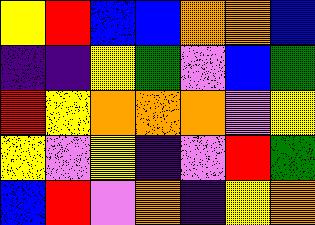[["yellow", "red", "blue", "blue", "orange", "orange", "blue"], ["indigo", "indigo", "yellow", "green", "violet", "blue", "green"], ["red", "yellow", "orange", "orange", "orange", "violet", "yellow"], ["yellow", "violet", "yellow", "indigo", "violet", "red", "green"], ["blue", "red", "violet", "orange", "indigo", "yellow", "orange"]]